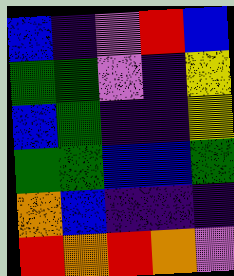[["blue", "indigo", "violet", "red", "blue"], ["green", "green", "violet", "indigo", "yellow"], ["blue", "green", "indigo", "indigo", "yellow"], ["green", "green", "blue", "blue", "green"], ["orange", "blue", "indigo", "indigo", "indigo"], ["red", "orange", "red", "orange", "violet"]]